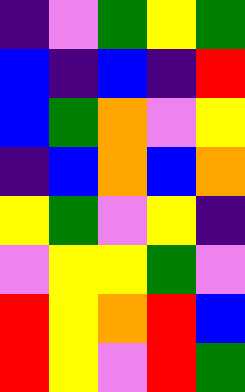[["indigo", "violet", "green", "yellow", "green"], ["blue", "indigo", "blue", "indigo", "red"], ["blue", "green", "orange", "violet", "yellow"], ["indigo", "blue", "orange", "blue", "orange"], ["yellow", "green", "violet", "yellow", "indigo"], ["violet", "yellow", "yellow", "green", "violet"], ["red", "yellow", "orange", "red", "blue"], ["red", "yellow", "violet", "red", "green"]]